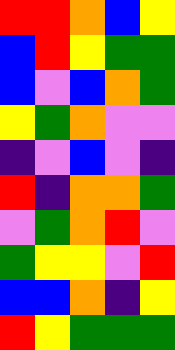[["red", "red", "orange", "blue", "yellow"], ["blue", "red", "yellow", "green", "green"], ["blue", "violet", "blue", "orange", "green"], ["yellow", "green", "orange", "violet", "violet"], ["indigo", "violet", "blue", "violet", "indigo"], ["red", "indigo", "orange", "orange", "green"], ["violet", "green", "orange", "red", "violet"], ["green", "yellow", "yellow", "violet", "red"], ["blue", "blue", "orange", "indigo", "yellow"], ["red", "yellow", "green", "green", "green"]]